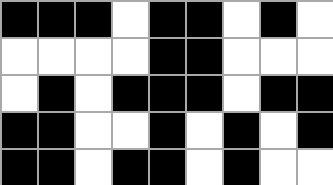[["black", "black", "black", "white", "black", "black", "white", "black", "white"], ["white", "white", "white", "white", "black", "black", "white", "white", "white"], ["white", "black", "white", "black", "black", "black", "white", "black", "black"], ["black", "black", "white", "white", "black", "white", "black", "white", "black"], ["black", "black", "white", "black", "black", "white", "black", "white", "white"]]